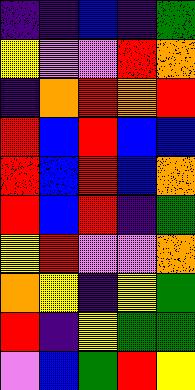[["indigo", "indigo", "blue", "indigo", "green"], ["yellow", "violet", "violet", "red", "orange"], ["indigo", "orange", "red", "orange", "red"], ["red", "blue", "red", "blue", "blue"], ["red", "blue", "red", "blue", "orange"], ["red", "blue", "red", "indigo", "green"], ["yellow", "red", "violet", "violet", "orange"], ["orange", "yellow", "indigo", "yellow", "green"], ["red", "indigo", "yellow", "green", "green"], ["violet", "blue", "green", "red", "yellow"]]